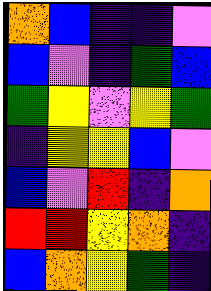[["orange", "blue", "indigo", "indigo", "violet"], ["blue", "violet", "indigo", "green", "blue"], ["green", "yellow", "violet", "yellow", "green"], ["indigo", "yellow", "yellow", "blue", "violet"], ["blue", "violet", "red", "indigo", "orange"], ["red", "red", "yellow", "orange", "indigo"], ["blue", "orange", "yellow", "green", "indigo"]]